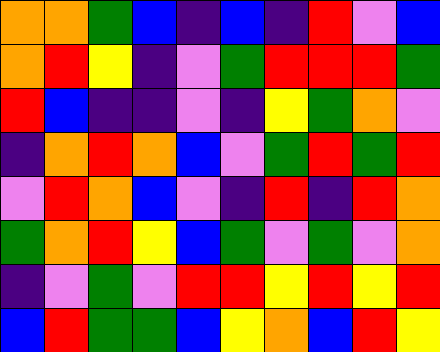[["orange", "orange", "green", "blue", "indigo", "blue", "indigo", "red", "violet", "blue"], ["orange", "red", "yellow", "indigo", "violet", "green", "red", "red", "red", "green"], ["red", "blue", "indigo", "indigo", "violet", "indigo", "yellow", "green", "orange", "violet"], ["indigo", "orange", "red", "orange", "blue", "violet", "green", "red", "green", "red"], ["violet", "red", "orange", "blue", "violet", "indigo", "red", "indigo", "red", "orange"], ["green", "orange", "red", "yellow", "blue", "green", "violet", "green", "violet", "orange"], ["indigo", "violet", "green", "violet", "red", "red", "yellow", "red", "yellow", "red"], ["blue", "red", "green", "green", "blue", "yellow", "orange", "blue", "red", "yellow"]]